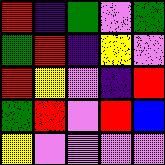[["red", "indigo", "green", "violet", "green"], ["green", "red", "indigo", "yellow", "violet"], ["red", "yellow", "violet", "indigo", "red"], ["green", "red", "violet", "red", "blue"], ["yellow", "violet", "violet", "violet", "violet"]]